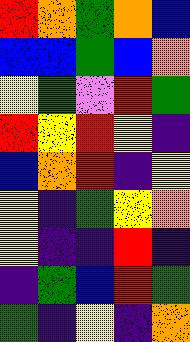[["red", "orange", "green", "orange", "blue"], ["blue", "blue", "green", "blue", "orange"], ["yellow", "green", "violet", "red", "green"], ["red", "yellow", "red", "yellow", "indigo"], ["blue", "orange", "red", "indigo", "yellow"], ["yellow", "indigo", "green", "yellow", "orange"], ["yellow", "indigo", "indigo", "red", "indigo"], ["indigo", "green", "blue", "red", "green"], ["green", "indigo", "yellow", "indigo", "orange"]]